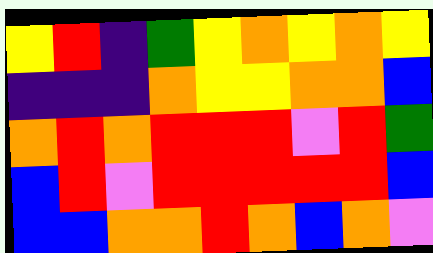[["yellow", "red", "indigo", "green", "yellow", "orange", "yellow", "orange", "yellow"], ["indigo", "indigo", "indigo", "orange", "yellow", "yellow", "orange", "orange", "blue"], ["orange", "red", "orange", "red", "red", "red", "violet", "red", "green"], ["blue", "red", "violet", "red", "red", "red", "red", "red", "blue"], ["blue", "blue", "orange", "orange", "red", "orange", "blue", "orange", "violet"]]